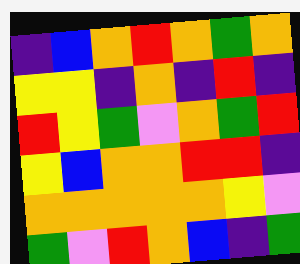[["indigo", "blue", "orange", "red", "orange", "green", "orange"], ["yellow", "yellow", "indigo", "orange", "indigo", "red", "indigo"], ["red", "yellow", "green", "violet", "orange", "green", "red"], ["yellow", "blue", "orange", "orange", "red", "red", "indigo"], ["orange", "orange", "orange", "orange", "orange", "yellow", "violet"], ["green", "violet", "red", "orange", "blue", "indigo", "green"]]